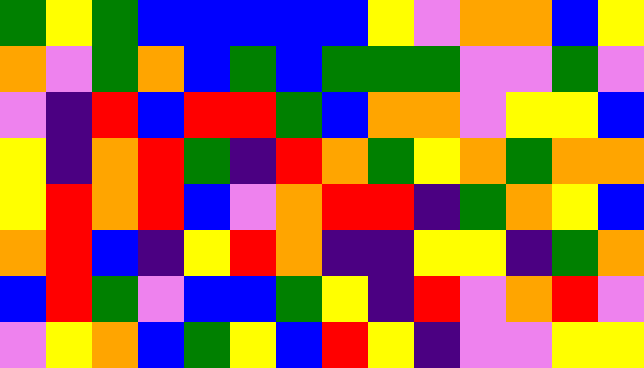[["green", "yellow", "green", "blue", "blue", "blue", "blue", "blue", "yellow", "violet", "orange", "orange", "blue", "yellow"], ["orange", "violet", "green", "orange", "blue", "green", "blue", "green", "green", "green", "violet", "violet", "green", "violet"], ["violet", "indigo", "red", "blue", "red", "red", "green", "blue", "orange", "orange", "violet", "yellow", "yellow", "blue"], ["yellow", "indigo", "orange", "red", "green", "indigo", "red", "orange", "green", "yellow", "orange", "green", "orange", "orange"], ["yellow", "red", "orange", "red", "blue", "violet", "orange", "red", "red", "indigo", "green", "orange", "yellow", "blue"], ["orange", "red", "blue", "indigo", "yellow", "red", "orange", "indigo", "indigo", "yellow", "yellow", "indigo", "green", "orange"], ["blue", "red", "green", "violet", "blue", "blue", "green", "yellow", "indigo", "red", "violet", "orange", "red", "violet"], ["violet", "yellow", "orange", "blue", "green", "yellow", "blue", "red", "yellow", "indigo", "violet", "violet", "yellow", "yellow"]]